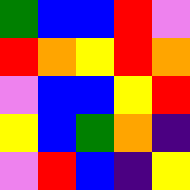[["green", "blue", "blue", "red", "violet"], ["red", "orange", "yellow", "red", "orange"], ["violet", "blue", "blue", "yellow", "red"], ["yellow", "blue", "green", "orange", "indigo"], ["violet", "red", "blue", "indigo", "yellow"]]